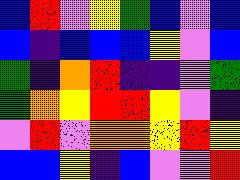[["blue", "red", "violet", "yellow", "green", "blue", "violet", "blue"], ["blue", "indigo", "blue", "blue", "blue", "yellow", "violet", "blue"], ["green", "indigo", "orange", "red", "indigo", "indigo", "violet", "green"], ["green", "orange", "yellow", "red", "red", "yellow", "violet", "indigo"], ["violet", "red", "violet", "orange", "orange", "yellow", "red", "yellow"], ["blue", "blue", "yellow", "indigo", "blue", "violet", "violet", "red"]]